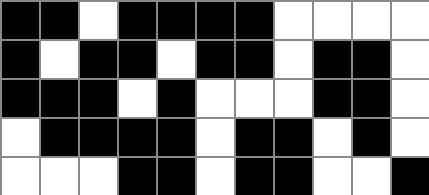[["black", "black", "white", "black", "black", "black", "black", "white", "white", "white", "white"], ["black", "white", "black", "black", "white", "black", "black", "white", "black", "black", "white"], ["black", "black", "black", "white", "black", "white", "white", "white", "black", "black", "white"], ["white", "black", "black", "black", "black", "white", "black", "black", "white", "black", "white"], ["white", "white", "white", "black", "black", "white", "black", "black", "white", "white", "black"]]